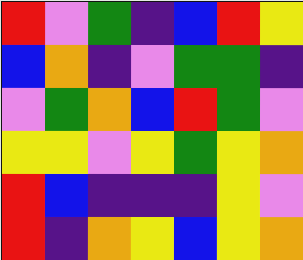[["red", "violet", "green", "indigo", "blue", "red", "yellow"], ["blue", "orange", "indigo", "violet", "green", "green", "indigo"], ["violet", "green", "orange", "blue", "red", "green", "violet"], ["yellow", "yellow", "violet", "yellow", "green", "yellow", "orange"], ["red", "blue", "indigo", "indigo", "indigo", "yellow", "violet"], ["red", "indigo", "orange", "yellow", "blue", "yellow", "orange"]]